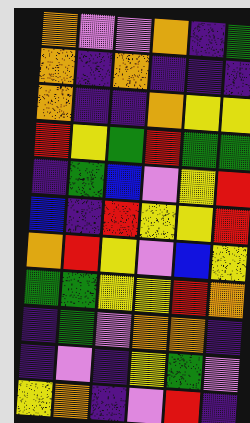[["orange", "violet", "violet", "orange", "indigo", "green"], ["orange", "indigo", "orange", "indigo", "indigo", "indigo"], ["orange", "indigo", "indigo", "orange", "yellow", "yellow"], ["red", "yellow", "green", "red", "green", "green"], ["indigo", "green", "blue", "violet", "yellow", "red"], ["blue", "indigo", "red", "yellow", "yellow", "red"], ["orange", "red", "yellow", "violet", "blue", "yellow"], ["green", "green", "yellow", "yellow", "red", "orange"], ["indigo", "green", "violet", "orange", "orange", "indigo"], ["indigo", "violet", "indigo", "yellow", "green", "violet"], ["yellow", "orange", "indigo", "violet", "red", "indigo"]]